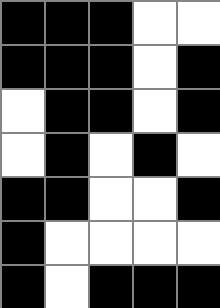[["black", "black", "black", "white", "white"], ["black", "black", "black", "white", "black"], ["white", "black", "black", "white", "black"], ["white", "black", "white", "black", "white"], ["black", "black", "white", "white", "black"], ["black", "white", "white", "white", "white"], ["black", "white", "black", "black", "black"]]